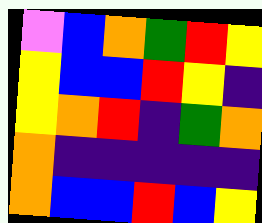[["violet", "blue", "orange", "green", "red", "yellow"], ["yellow", "blue", "blue", "red", "yellow", "indigo"], ["yellow", "orange", "red", "indigo", "green", "orange"], ["orange", "indigo", "indigo", "indigo", "indigo", "indigo"], ["orange", "blue", "blue", "red", "blue", "yellow"]]